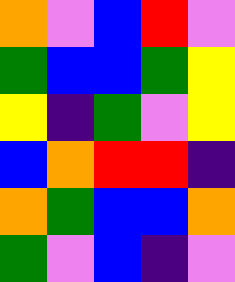[["orange", "violet", "blue", "red", "violet"], ["green", "blue", "blue", "green", "yellow"], ["yellow", "indigo", "green", "violet", "yellow"], ["blue", "orange", "red", "red", "indigo"], ["orange", "green", "blue", "blue", "orange"], ["green", "violet", "blue", "indigo", "violet"]]